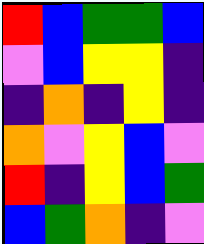[["red", "blue", "green", "green", "blue"], ["violet", "blue", "yellow", "yellow", "indigo"], ["indigo", "orange", "indigo", "yellow", "indigo"], ["orange", "violet", "yellow", "blue", "violet"], ["red", "indigo", "yellow", "blue", "green"], ["blue", "green", "orange", "indigo", "violet"]]